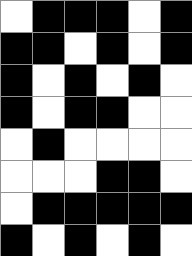[["white", "black", "black", "black", "white", "black"], ["black", "black", "white", "black", "white", "black"], ["black", "white", "black", "white", "black", "white"], ["black", "white", "black", "black", "white", "white"], ["white", "black", "white", "white", "white", "white"], ["white", "white", "white", "black", "black", "white"], ["white", "black", "black", "black", "black", "black"], ["black", "white", "black", "white", "black", "white"]]